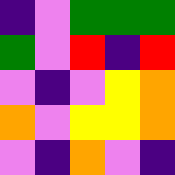[["indigo", "violet", "green", "green", "green"], ["green", "violet", "red", "indigo", "red"], ["violet", "indigo", "violet", "yellow", "orange"], ["orange", "violet", "yellow", "yellow", "orange"], ["violet", "indigo", "orange", "violet", "indigo"]]